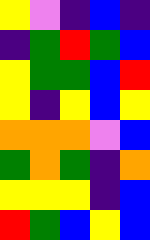[["yellow", "violet", "indigo", "blue", "indigo"], ["indigo", "green", "red", "green", "blue"], ["yellow", "green", "green", "blue", "red"], ["yellow", "indigo", "yellow", "blue", "yellow"], ["orange", "orange", "orange", "violet", "blue"], ["green", "orange", "green", "indigo", "orange"], ["yellow", "yellow", "yellow", "indigo", "blue"], ["red", "green", "blue", "yellow", "blue"]]